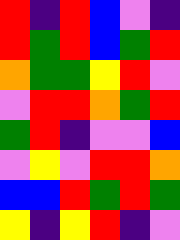[["red", "indigo", "red", "blue", "violet", "indigo"], ["red", "green", "red", "blue", "green", "red"], ["orange", "green", "green", "yellow", "red", "violet"], ["violet", "red", "red", "orange", "green", "red"], ["green", "red", "indigo", "violet", "violet", "blue"], ["violet", "yellow", "violet", "red", "red", "orange"], ["blue", "blue", "red", "green", "red", "green"], ["yellow", "indigo", "yellow", "red", "indigo", "violet"]]